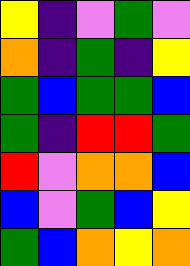[["yellow", "indigo", "violet", "green", "violet"], ["orange", "indigo", "green", "indigo", "yellow"], ["green", "blue", "green", "green", "blue"], ["green", "indigo", "red", "red", "green"], ["red", "violet", "orange", "orange", "blue"], ["blue", "violet", "green", "blue", "yellow"], ["green", "blue", "orange", "yellow", "orange"]]